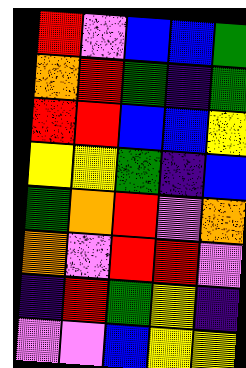[["red", "violet", "blue", "blue", "green"], ["orange", "red", "green", "indigo", "green"], ["red", "red", "blue", "blue", "yellow"], ["yellow", "yellow", "green", "indigo", "blue"], ["green", "orange", "red", "violet", "orange"], ["orange", "violet", "red", "red", "violet"], ["indigo", "red", "green", "yellow", "indigo"], ["violet", "violet", "blue", "yellow", "yellow"]]